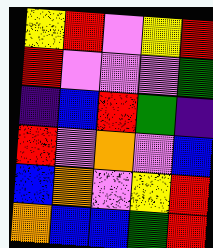[["yellow", "red", "violet", "yellow", "red"], ["red", "violet", "violet", "violet", "green"], ["indigo", "blue", "red", "green", "indigo"], ["red", "violet", "orange", "violet", "blue"], ["blue", "orange", "violet", "yellow", "red"], ["orange", "blue", "blue", "green", "red"]]